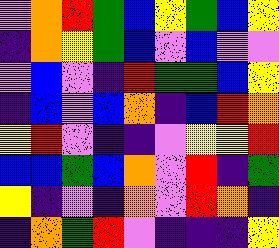[["violet", "orange", "red", "green", "blue", "yellow", "green", "blue", "yellow"], ["indigo", "orange", "yellow", "green", "blue", "violet", "blue", "violet", "violet"], ["violet", "blue", "violet", "indigo", "red", "green", "green", "blue", "yellow"], ["indigo", "blue", "violet", "blue", "orange", "indigo", "blue", "red", "orange"], ["yellow", "red", "violet", "indigo", "indigo", "violet", "yellow", "yellow", "red"], ["blue", "blue", "green", "blue", "orange", "violet", "red", "indigo", "green"], ["yellow", "indigo", "violet", "indigo", "orange", "violet", "red", "orange", "indigo"], ["indigo", "orange", "green", "red", "violet", "indigo", "indigo", "indigo", "yellow"]]